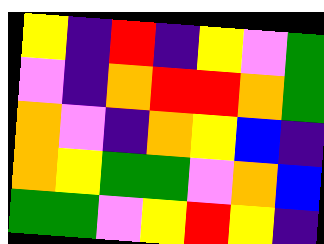[["yellow", "indigo", "red", "indigo", "yellow", "violet", "green"], ["violet", "indigo", "orange", "red", "red", "orange", "green"], ["orange", "violet", "indigo", "orange", "yellow", "blue", "indigo"], ["orange", "yellow", "green", "green", "violet", "orange", "blue"], ["green", "green", "violet", "yellow", "red", "yellow", "indigo"]]